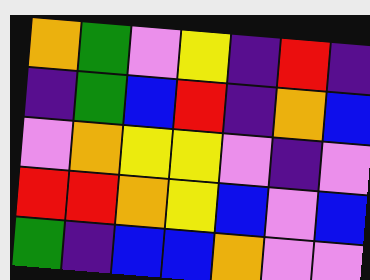[["orange", "green", "violet", "yellow", "indigo", "red", "indigo"], ["indigo", "green", "blue", "red", "indigo", "orange", "blue"], ["violet", "orange", "yellow", "yellow", "violet", "indigo", "violet"], ["red", "red", "orange", "yellow", "blue", "violet", "blue"], ["green", "indigo", "blue", "blue", "orange", "violet", "violet"]]